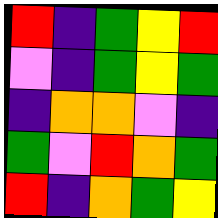[["red", "indigo", "green", "yellow", "red"], ["violet", "indigo", "green", "yellow", "green"], ["indigo", "orange", "orange", "violet", "indigo"], ["green", "violet", "red", "orange", "green"], ["red", "indigo", "orange", "green", "yellow"]]